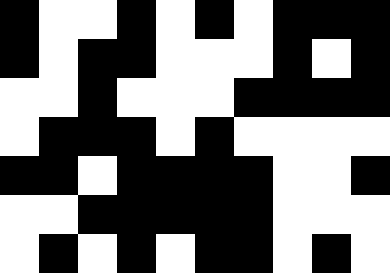[["black", "white", "white", "black", "white", "black", "white", "black", "black", "black"], ["black", "white", "black", "black", "white", "white", "white", "black", "white", "black"], ["white", "white", "black", "white", "white", "white", "black", "black", "black", "black"], ["white", "black", "black", "black", "white", "black", "white", "white", "white", "white"], ["black", "black", "white", "black", "black", "black", "black", "white", "white", "black"], ["white", "white", "black", "black", "black", "black", "black", "white", "white", "white"], ["white", "black", "white", "black", "white", "black", "black", "white", "black", "white"]]